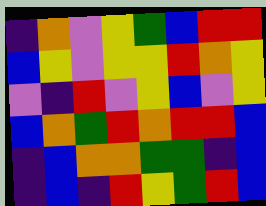[["indigo", "orange", "violet", "yellow", "green", "blue", "red", "red"], ["blue", "yellow", "violet", "yellow", "yellow", "red", "orange", "yellow"], ["violet", "indigo", "red", "violet", "yellow", "blue", "violet", "yellow"], ["blue", "orange", "green", "red", "orange", "red", "red", "blue"], ["indigo", "blue", "orange", "orange", "green", "green", "indigo", "blue"], ["indigo", "blue", "indigo", "red", "yellow", "green", "red", "blue"]]